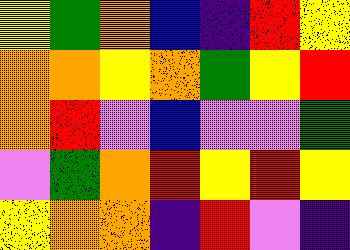[["yellow", "green", "orange", "blue", "indigo", "red", "yellow"], ["orange", "orange", "yellow", "orange", "green", "yellow", "red"], ["orange", "red", "violet", "blue", "violet", "violet", "green"], ["violet", "green", "orange", "red", "yellow", "red", "yellow"], ["yellow", "orange", "orange", "indigo", "red", "violet", "indigo"]]